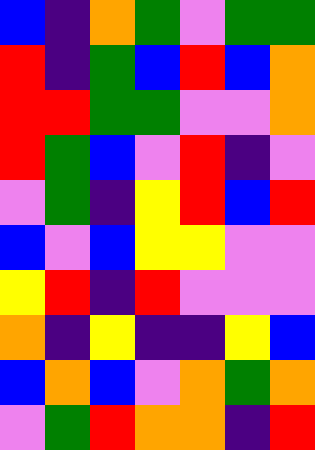[["blue", "indigo", "orange", "green", "violet", "green", "green"], ["red", "indigo", "green", "blue", "red", "blue", "orange"], ["red", "red", "green", "green", "violet", "violet", "orange"], ["red", "green", "blue", "violet", "red", "indigo", "violet"], ["violet", "green", "indigo", "yellow", "red", "blue", "red"], ["blue", "violet", "blue", "yellow", "yellow", "violet", "violet"], ["yellow", "red", "indigo", "red", "violet", "violet", "violet"], ["orange", "indigo", "yellow", "indigo", "indigo", "yellow", "blue"], ["blue", "orange", "blue", "violet", "orange", "green", "orange"], ["violet", "green", "red", "orange", "orange", "indigo", "red"]]